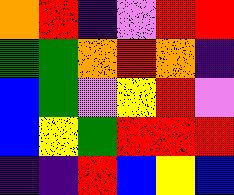[["orange", "red", "indigo", "violet", "red", "red"], ["green", "green", "orange", "red", "orange", "indigo"], ["blue", "green", "violet", "yellow", "red", "violet"], ["blue", "yellow", "green", "red", "red", "red"], ["indigo", "indigo", "red", "blue", "yellow", "blue"]]